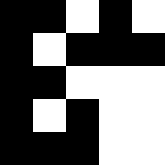[["black", "black", "white", "black", "white"], ["black", "white", "black", "black", "black"], ["black", "black", "white", "white", "white"], ["black", "white", "black", "white", "white"], ["black", "black", "black", "white", "white"]]